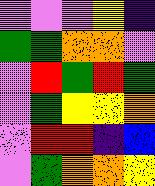[["violet", "violet", "violet", "yellow", "indigo"], ["green", "green", "orange", "orange", "violet"], ["violet", "red", "green", "red", "green"], ["violet", "green", "yellow", "yellow", "orange"], ["violet", "red", "red", "indigo", "blue"], ["violet", "green", "orange", "orange", "yellow"]]